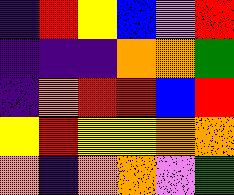[["indigo", "red", "yellow", "blue", "violet", "red"], ["indigo", "indigo", "indigo", "orange", "orange", "green"], ["indigo", "orange", "red", "red", "blue", "red"], ["yellow", "red", "yellow", "yellow", "orange", "orange"], ["orange", "indigo", "orange", "orange", "violet", "green"]]